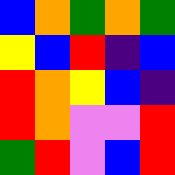[["blue", "orange", "green", "orange", "green"], ["yellow", "blue", "red", "indigo", "blue"], ["red", "orange", "yellow", "blue", "indigo"], ["red", "orange", "violet", "violet", "red"], ["green", "red", "violet", "blue", "red"]]